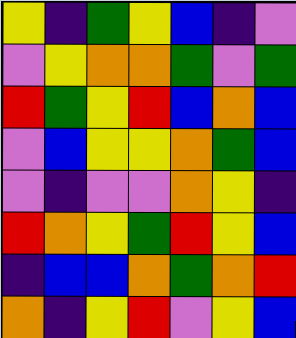[["yellow", "indigo", "green", "yellow", "blue", "indigo", "violet"], ["violet", "yellow", "orange", "orange", "green", "violet", "green"], ["red", "green", "yellow", "red", "blue", "orange", "blue"], ["violet", "blue", "yellow", "yellow", "orange", "green", "blue"], ["violet", "indigo", "violet", "violet", "orange", "yellow", "indigo"], ["red", "orange", "yellow", "green", "red", "yellow", "blue"], ["indigo", "blue", "blue", "orange", "green", "orange", "red"], ["orange", "indigo", "yellow", "red", "violet", "yellow", "blue"]]